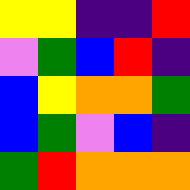[["yellow", "yellow", "indigo", "indigo", "red"], ["violet", "green", "blue", "red", "indigo"], ["blue", "yellow", "orange", "orange", "green"], ["blue", "green", "violet", "blue", "indigo"], ["green", "red", "orange", "orange", "orange"]]